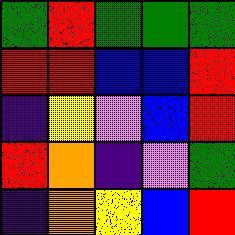[["green", "red", "green", "green", "green"], ["red", "red", "blue", "blue", "red"], ["indigo", "yellow", "violet", "blue", "red"], ["red", "orange", "indigo", "violet", "green"], ["indigo", "orange", "yellow", "blue", "red"]]